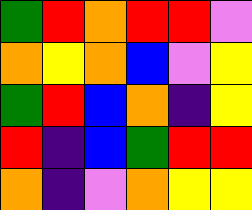[["green", "red", "orange", "red", "red", "violet"], ["orange", "yellow", "orange", "blue", "violet", "yellow"], ["green", "red", "blue", "orange", "indigo", "yellow"], ["red", "indigo", "blue", "green", "red", "red"], ["orange", "indigo", "violet", "orange", "yellow", "yellow"]]